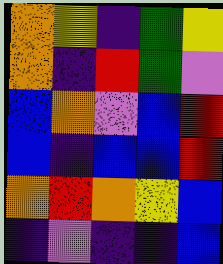[["orange", "yellow", "indigo", "green", "yellow"], ["orange", "indigo", "red", "green", "violet"], ["blue", "orange", "violet", "blue", "red"], ["blue", "indigo", "blue", "blue", "red"], ["orange", "red", "orange", "yellow", "blue"], ["indigo", "violet", "indigo", "indigo", "blue"]]